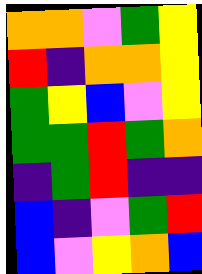[["orange", "orange", "violet", "green", "yellow"], ["red", "indigo", "orange", "orange", "yellow"], ["green", "yellow", "blue", "violet", "yellow"], ["green", "green", "red", "green", "orange"], ["indigo", "green", "red", "indigo", "indigo"], ["blue", "indigo", "violet", "green", "red"], ["blue", "violet", "yellow", "orange", "blue"]]